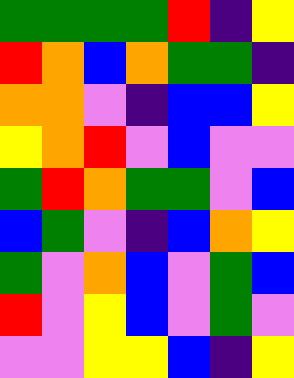[["green", "green", "green", "green", "red", "indigo", "yellow"], ["red", "orange", "blue", "orange", "green", "green", "indigo"], ["orange", "orange", "violet", "indigo", "blue", "blue", "yellow"], ["yellow", "orange", "red", "violet", "blue", "violet", "violet"], ["green", "red", "orange", "green", "green", "violet", "blue"], ["blue", "green", "violet", "indigo", "blue", "orange", "yellow"], ["green", "violet", "orange", "blue", "violet", "green", "blue"], ["red", "violet", "yellow", "blue", "violet", "green", "violet"], ["violet", "violet", "yellow", "yellow", "blue", "indigo", "yellow"]]